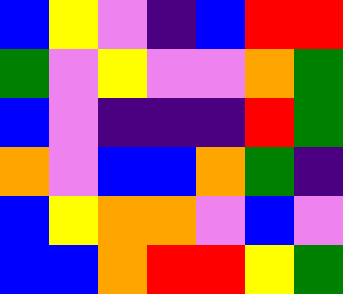[["blue", "yellow", "violet", "indigo", "blue", "red", "red"], ["green", "violet", "yellow", "violet", "violet", "orange", "green"], ["blue", "violet", "indigo", "indigo", "indigo", "red", "green"], ["orange", "violet", "blue", "blue", "orange", "green", "indigo"], ["blue", "yellow", "orange", "orange", "violet", "blue", "violet"], ["blue", "blue", "orange", "red", "red", "yellow", "green"]]